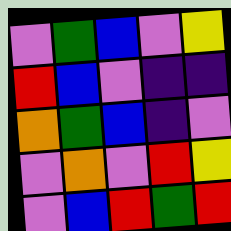[["violet", "green", "blue", "violet", "yellow"], ["red", "blue", "violet", "indigo", "indigo"], ["orange", "green", "blue", "indigo", "violet"], ["violet", "orange", "violet", "red", "yellow"], ["violet", "blue", "red", "green", "red"]]